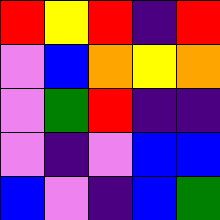[["red", "yellow", "red", "indigo", "red"], ["violet", "blue", "orange", "yellow", "orange"], ["violet", "green", "red", "indigo", "indigo"], ["violet", "indigo", "violet", "blue", "blue"], ["blue", "violet", "indigo", "blue", "green"]]